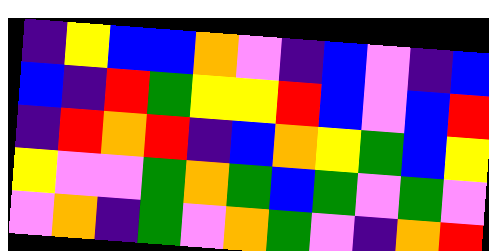[["indigo", "yellow", "blue", "blue", "orange", "violet", "indigo", "blue", "violet", "indigo", "blue"], ["blue", "indigo", "red", "green", "yellow", "yellow", "red", "blue", "violet", "blue", "red"], ["indigo", "red", "orange", "red", "indigo", "blue", "orange", "yellow", "green", "blue", "yellow"], ["yellow", "violet", "violet", "green", "orange", "green", "blue", "green", "violet", "green", "violet"], ["violet", "orange", "indigo", "green", "violet", "orange", "green", "violet", "indigo", "orange", "red"]]